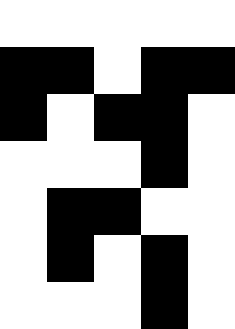[["white", "white", "white", "white", "white"], ["black", "black", "white", "black", "black"], ["black", "white", "black", "black", "white"], ["white", "white", "white", "black", "white"], ["white", "black", "black", "white", "white"], ["white", "black", "white", "black", "white"], ["white", "white", "white", "black", "white"]]